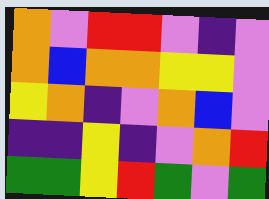[["orange", "violet", "red", "red", "violet", "indigo", "violet"], ["orange", "blue", "orange", "orange", "yellow", "yellow", "violet"], ["yellow", "orange", "indigo", "violet", "orange", "blue", "violet"], ["indigo", "indigo", "yellow", "indigo", "violet", "orange", "red"], ["green", "green", "yellow", "red", "green", "violet", "green"]]